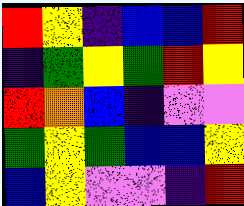[["red", "yellow", "indigo", "blue", "blue", "red"], ["indigo", "green", "yellow", "green", "red", "yellow"], ["red", "orange", "blue", "indigo", "violet", "violet"], ["green", "yellow", "green", "blue", "blue", "yellow"], ["blue", "yellow", "violet", "violet", "indigo", "red"]]